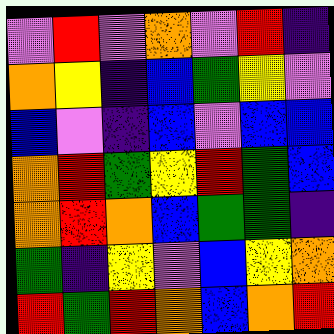[["violet", "red", "violet", "orange", "violet", "red", "indigo"], ["orange", "yellow", "indigo", "blue", "green", "yellow", "violet"], ["blue", "violet", "indigo", "blue", "violet", "blue", "blue"], ["orange", "red", "green", "yellow", "red", "green", "blue"], ["orange", "red", "orange", "blue", "green", "green", "indigo"], ["green", "indigo", "yellow", "violet", "blue", "yellow", "orange"], ["red", "green", "red", "orange", "blue", "orange", "red"]]